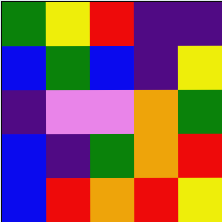[["green", "yellow", "red", "indigo", "indigo"], ["blue", "green", "blue", "indigo", "yellow"], ["indigo", "violet", "violet", "orange", "green"], ["blue", "indigo", "green", "orange", "red"], ["blue", "red", "orange", "red", "yellow"]]